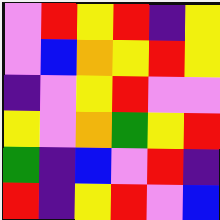[["violet", "red", "yellow", "red", "indigo", "yellow"], ["violet", "blue", "orange", "yellow", "red", "yellow"], ["indigo", "violet", "yellow", "red", "violet", "violet"], ["yellow", "violet", "orange", "green", "yellow", "red"], ["green", "indigo", "blue", "violet", "red", "indigo"], ["red", "indigo", "yellow", "red", "violet", "blue"]]